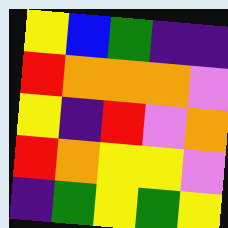[["yellow", "blue", "green", "indigo", "indigo"], ["red", "orange", "orange", "orange", "violet"], ["yellow", "indigo", "red", "violet", "orange"], ["red", "orange", "yellow", "yellow", "violet"], ["indigo", "green", "yellow", "green", "yellow"]]